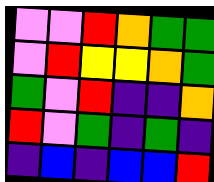[["violet", "violet", "red", "orange", "green", "green"], ["violet", "red", "yellow", "yellow", "orange", "green"], ["green", "violet", "red", "indigo", "indigo", "orange"], ["red", "violet", "green", "indigo", "green", "indigo"], ["indigo", "blue", "indigo", "blue", "blue", "red"]]